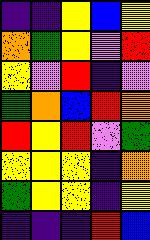[["indigo", "indigo", "yellow", "blue", "yellow"], ["orange", "green", "yellow", "violet", "red"], ["yellow", "violet", "red", "indigo", "violet"], ["green", "orange", "blue", "red", "orange"], ["red", "yellow", "red", "violet", "green"], ["yellow", "yellow", "yellow", "indigo", "orange"], ["green", "yellow", "yellow", "indigo", "yellow"], ["indigo", "indigo", "indigo", "red", "blue"]]